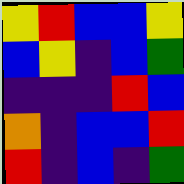[["yellow", "red", "blue", "blue", "yellow"], ["blue", "yellow", "indigo", "blue", "green"], ["indigo", "indigo", "indigo", "red", "blue"], ["orange", "indigo", "blue", "blue", "red"], ["red", "indigo", "blue", "indigo", "green"]]